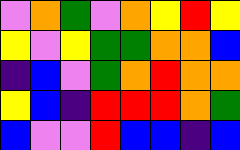[["violet", "orange", "green", "violet", "orange", "yellow", "red", "yellow"], ["yellow", "violet", "yellow", "green", "green", "orange", "orange", "blue"], ["indigo", "blue", "violet", "green", "orange", "red", "orange", "orange"], ["yellow", "blue", "indigo", "red", "red", "red", "orange", "green"], ["blue", "violet", "violet", "red", "blue", "blue", "indigo", "blue"]]